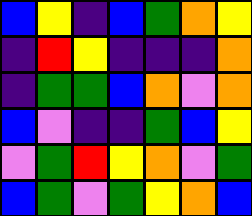[["blue", "yellow", "indigo", "blue", "green", "orange", "yellow"], ["indigo", "red", "yellow", "indigo", "indigo", "indigo", "orange"], ["indigo", "green", "green", "blue", "orange", "violet", "orange"], ["blue", "violet", "indigo", "indigo", "green", "blue", "yellow"], ["violet", "green", "red", "yellow", "orange", "violet", "green"], ["blue", "green", "violet", "green", "yellow", "orange", "blue"]]